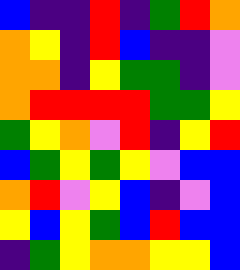[["blue", "indigo", "indigo", "red", "indigo", "green", "red", "orange"], ["orange", "yellow", "indigo", "red", "blue", "indigo", "indigo", "violet"], ["orange", "orange", "indigo", "yellow", "green", "green", "indigo", "violet"], ["orange", "red", "red", "red", "red", "green", "green", "yellow"], ["green", "yellow", "orange", "violet", "red", "indigo", "yellow", "red"], ["blue", "green", "yellow", "green", "yellow", "violet", "blue", "blue"], ["orange", "red", "violet", "yellow", "blue", "indigo", "violet", "blue"], ["yellow", "blue", "yellow", "green", "blue", "red", "blue", "blue"], ["indigo", "green", "yellow", "orange", "orange", "yellow", "yellow", "blue"]]